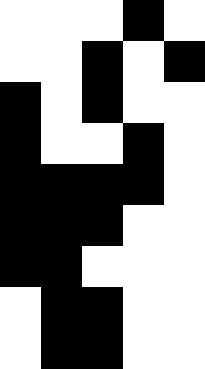[["white", "white", "white", "black", "white"], ["white", "white", "black", "white", "black"], ["black", "white", "black", "white", "white"], ["black", "white", "white", "black", "white"], ["black", "black", "black", "black", "white"], ["black", "black", "black", "white", "white"], ["black", "black", "white", "white", "white"], ["white", "black", "black", "white", "white"], ["white", "black", "black", "white", "white"]]